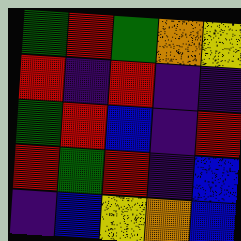[["green", "red", "green", "orange", "yellow"], ["red", "indigo", "red", "indigo", "indigo"], ["green", "red", "blue", "indigo", "red"], ["red", "green", "red", "indigo", "blue"], ["indigo", "blue", "yellow", "orange", "blue"]]